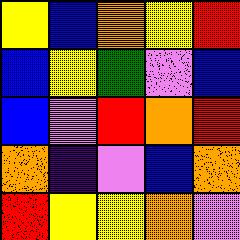[["yellow", "blue", "orange", "yellow", "red"], ["blue", "yellow", "green", "violet", "blue"], ["blue", "violet", "red", "orange", "red"], ["orange", "indigo", "violet", "blue", "orange"], ["red", "yellow", "yellow", "orange", "violet"]]